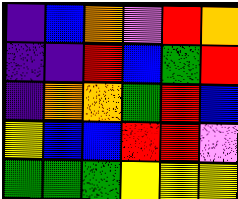[["indigo", "blue", "orange", "violet", "red", "orange"], ["indigo", "indigo", "red", "blue", "green", "red"], ["indigo", "orange", "orange", "green", "red", "blue"], ["yellow", "blue", "blue", "red", "red", "violet"], ["green", "green", "green", "yellow", "yellow", "yellow"]]